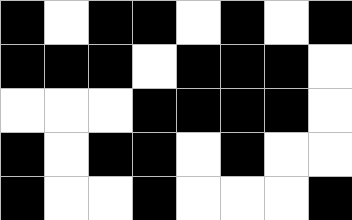[["black", "white", "black", "black", "white", "black", "white", "black"], ["black", "black", "black", "white", "black", "black", "black", "white"], ["white", "white", "white", "black", "black", "black", "black", "white"], ["black", "white", "black", "black", "white", "black", "white", "white"], ["black", "white", "white", "black", "white", "white", "white", "black"]]